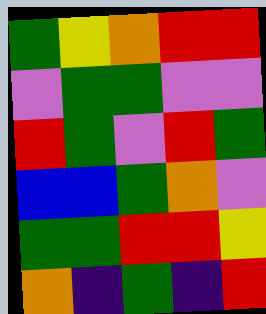[["green", "yellow", "orange", "red", "red"], ["violet", "green", "green", "violet", "violet"], ["red", "green", "violet", "red", "green"], ["blue", "blue", "green", "orange", "violet"], ["green", "green", "red", "red", "yellow"], ["orange", "indigo", "green", "indigo", "red"]]